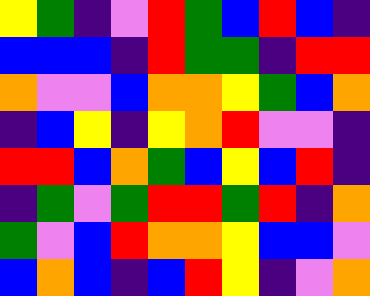[["yellow", "green", "indigo", "violet", "red", "green", "blue", "red", "blue", "indigo"], ["blue", "blue", "blue", "indigo", "red", "green", "green", "indigo", "red", "red"], ["orange", "violet", "violet", "blue", "orange", "orange", "yellow", "green", "blue", "orange"], ["indigo", "blue", "yellow", "indigo", "yellow", "orange", "red", "violet", "violet", "indigo"], ["red", "red", "blue", "orange", "green", "blue", "yellow", "blue", "red", "indigo"], ["indigo", "green", "violet", "green", "red", "red", "green", "red", "indigo", "orange"], ["green", "violet", "blue", "red", "orange", "orange", "yellow", "blue", "blue", "violet"], ["blue", "orange", "blue", "indigo", "blue", "red", "yellow", "indigo", "violet", "orange"]]